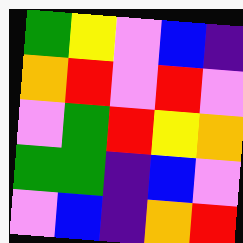[["green", "yellow", "violet", "blue", "indigo"], ["orange", "red", "violet", "red", "violet"], ["violet", "green", "red", "yellow", "orange"], ["green", "green", "indigo", "blue", "violet"], ["violet", "blue", "indigo", "orange", "red"]]